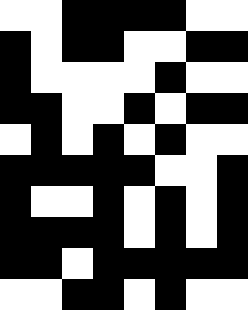[["white", "white", "black", "black", "black", "black", "white", "white"], ["black", "white", "black", "black", "white", "white", "black", "black"], ["black", "white", "white", "white", "white", "black", "white", "white"], ["black", "black", "white", "white", "black", "white", "black", "black"], ["white", "black", "white", "black", "white", "black", "white", "white"], ["black", "black", "black", "black", "black", "white", "white", "black"], ["black", "white", "white", "black", "white", "black", "white", "black"], ["black", "black", "black", "black", "white", "black", "white", "black"], ["black", "black", "white", "black", "black", "black", "black", "black"], ["white", "white", "black", "black", "white", "black", "white", "white"]]